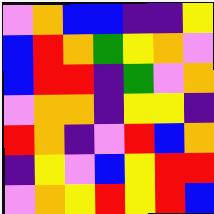[["violet", "orange", "blue", "blue", "indigo", "indigo", "yellow"], ["blue", "red", "orange", "green", "yellow", "orange", "violet"], ["blue", "red", "red", "indigo", "green", "violet", "orange"], ["violet", "orange", "orange", "indigo", "yellow", "yellow", "indigo"], ["red", "orange", "indigo", "violet", "red", "blue", "orange"], ["indigo", "yellow", "violet", "blue", "yellow", "red", "red"], ["violet", "orange", "yellow", "red", "yellow", "red", "blue"]]